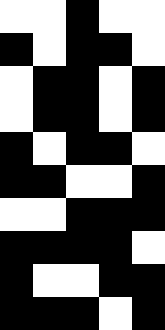[["white", "white", "black", "white", "white"], ["black", "white", "black", "black", "white"], ["white", "black", "black", "white", "black"], ["white", "black", "black", "white", "black"], ["black", "white", "black", "black", "white"], ["black", "black", "white", "white", "black"], ["white", "white", "black", "black", "black"], ["black", "black", "black", "black", "white"], ["black", "white", "white", "black", "black"], ["black", "black", "black", "white", "black"]]